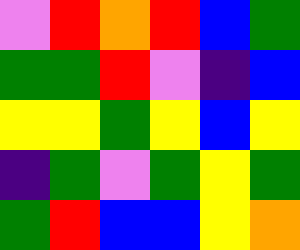[["violet", "red", "orange", "red", "blue", "green"], ["green", "green", "red", "violet", "indigo", "blue"], ["yellow", "yellow", "green", "yellow", "blue", "yellow"], ["indigo", "green", "violet", "green", "yellow", "green"], ["green", "red", "blue", "blue", "yellow", "orange"]]